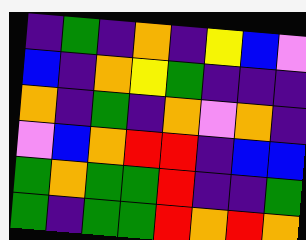[["indigo", "green", "indigo", "orange", "indigo", "yellow", "blue", "violet"], ["blue", "indigo", "orange", "yellow", "green", "indigo", "indigo", "indigo"], ["orange", "indigo", "green", "indigo", "orange", "violet", "orange", "indigo"], ["violet", "blue", "orange", "red", "red", "indigo", "blue", "blue"], ["green", "orange", "green", "green", "red", "indigo", "indigo", "green"], ["green", "indigo", "green", "green", "red", "orange", "red", "orange"]]